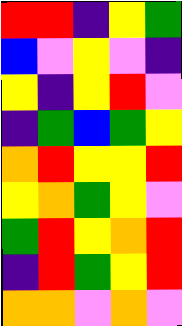[["red", "red", "indigo", "yellow", "green"], ["blue", "violet", "yellow", "violet", "indigo"], ["yellow", "indigo", "yellow", "red", "violet"], ["indigo", "green", "blue", "green", "yellow"], ["orange", "red", "yellow", "yellow", "red"], ["yellow", "orange", "green", "yellow", "violet"], ["green", "red", "yellow", "orange", "red"], ["indigo", "red", "green", "yellow", "red"], ["orange", "orange", "violet", "orange", "violet"]]